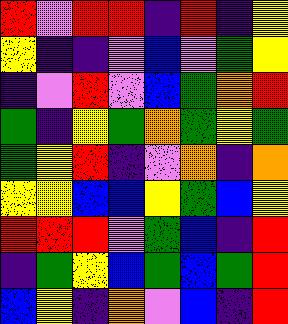[["red", "violet", "red", "red", "indigo", "red", "indigo", "yellow"], ["yellow", "indigo", "indigo", "violet", "blue", "violet", "green", "yellow"], ["indigo", "violet", "red", "violet", "blue", "green", "orange", "red"], ["green", "indigo", "yellow", "green", "orange", "green", "yellow", "green"], ["green", "yellow", "red", "indigo", "violet", "orange", "indigo", "orange"], ["yellow", "yellow", "blue", "blue", "yellow", "green", "blue", "yellow"], ["red", "red", "red", "violet", "green", "blue", "indigo", "red"], ["indigo", "green", "yellow", "blue", "green", "blue", "green", "red"], ["blue", "yellow", "indigo", "orange", "violet", "blue", "indigo", "red"]]